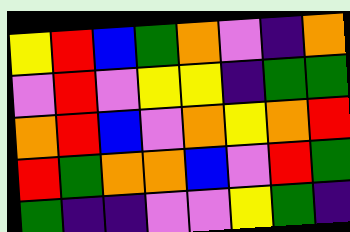[["yellow", "red", "blue", "green", "orange", "violet", "indigo", "orange"], ["violet", "red", "violet", "yellow", "yellow", "indigo", "green", "green"], ["orange", "red", "blue", "violet", "orange", "yellow", "orange", "red"], ["red", "green", "orange", "orange", "blue", "violet", "red", "green"], ["green", "indigo", "indigo", "violet", "violet", "yellow", "green", "indigo"]]